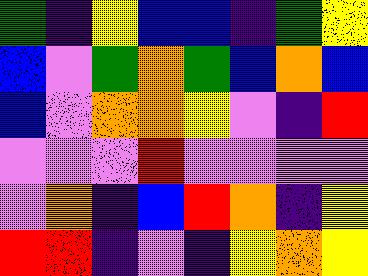[["green", "indigo", "yellow", "blue", "blue", "indigo", "green", "yellow"], ["blue", "violet", "green", "orange", "green", "blue", "orange", "blue"], ["blue", "violet", "orange", "orange", "yellow", "violet", "indigo", "red"], ["violet", "violet", "violet", "red", "violet", "violet", "violet", "violet"], ["violet", "orange", "indigo", "blue", "red", "orange", "indigo", "yellow"], ["red", "red", "indigo", "violet", "indigo", "yellow", "orange", "yellow"]]